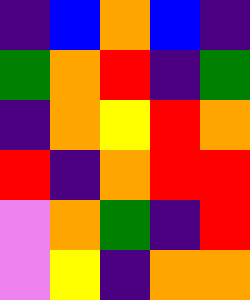[["indigo", "blue", "orange", "blue", "indigo"], ["green", "orange", "red", "indigo", "green"], ["indigo", "orange", "yellow", "red", "orange"], ["red", "indigo", "orange", "red", "red"], ["violet", "orange", "green", "indigo", "red"], ["violet", "yellow", "indigo", "orange", "orange"]]